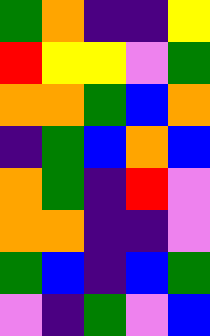[["green", "orange", "indigo", "indigo", "yellow"], ["red", "yellow", "yellow", "violet", "green"], ["orange", "orange", "green", "blue", "orange"], ["indigo", "green", "blue", "orange", "blue"], ["orange", "green", "indigo", "red", "violet"], ["orange", "orange", "indigo", "indigo", "violet"], ["green", "blue", "indigo", "blue", "green"], ["violet", "indigo", "green", "violet", "blue"]]